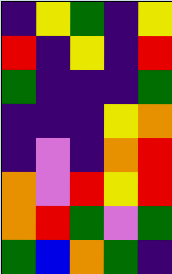[["indigo", "yellow", "green", "indigo", "yellow"], ["red", "indigo", "yellow", "indigo", "red"], ["green", "indigo", "indigo", "indigo", "green"], ["indigo", "indigo", "indigo", "yellow", "orange"], ["indigo", "violet", "indigo", "orange", "red"], ["orange", "violet", "red", "yellow", "red"], ["orange", "red", "green", "violet", "green"], ["green", "blue", "orange", "green", "indigo"]]